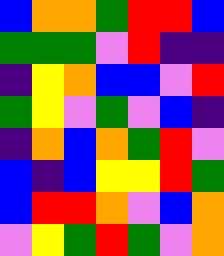[["blue", "orange", "orange", "green", "red", "red", "blue"], ["green", "green", "green", "violet", "red", "indigo", "indigo"], ["indigo", "yellow", "orange", "blue", "blue", "violet", "red"], ["green", "yellow", "violet", "green", "violet", "blue", "indigo"], ["indigo", "orange", "blue", "orange", "green", "red", "violet"], ["blue", "indigo", "blue", "yellow", "yellow", "red", "green"], ["blue", "red", "red", "orange", "violet", "blue", "orange"], ["violet", "yellow", "green", "red", "green", "violet", "orange"]]